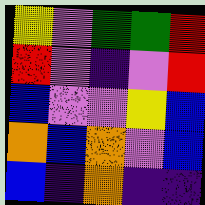[["yellow", "violet", "green", "green", "red"], ["red", "violet", "indigo", "violet", "red"], ["blue", "violet", "violet", "yellow", "blue"], ["orange", "blue", "orange", "violet", "blue"], ["blue", "indigo", "orange", "indigo", "indigo"]]